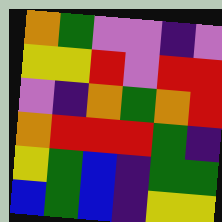[["orange", "green", "violet", "violet", "indigo", "violet"], ["yellow", "yellow", "red", "violet", "red", "red"], ["violet", "indigo", "orange", "green", "orange", "red"], ["orange", "red", "red", "red", "green", "indigo"], ["yellow", "green", "blue", "indigo", "green", "green"], ["blue", "green", "blue", "indigo", "yellow", "yellow"]]